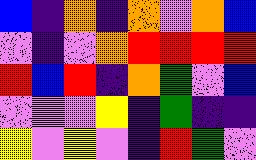[["blue", "indigo", "orange", "indigo", "orange", "violet", "orange", "blue"], ["violet", "indigo", "violet", "orange", "red", "red", "red", "red"], ["red", "blue", "red", "indigo", "orange", "green", "violet", "blue"], ["violet", "violet", "violet", "yellow", "indigo", "green", "indigo", "indigo"], ["yellow", "violet", "yellow", "violet", "indigo", "red", "green", "violet"]]